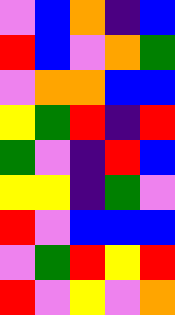[["violet", "blue", "orange", "indigo", "blue"], ["red", "blue", "violet", "orange", "green"], ["violet", "orange", "orange", "blue", "blue"], ["yellow", "green", "red", "indigo", "red"], ["green", "violet", "indigo", "red", "blue"], ["yellow", "yellow", "indigo", "green", "violet"], ["red", "violet", "blue", "blue", "blue"], ["violet", "green", "red", "yellow", "red"], ["red", "violet", "yellow", "violet", "orange"]]